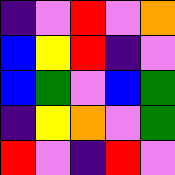[["indigo", "violet", "red", "violet", "orange"], ["blue", "yellow", "red", "indigo", "violet"], ["blue", "green", "violet", "blue", "green"], ["indigo", "yellow", "orange", "violet", "green"], ["red", "violet", "indigo", "red", "violet"]]